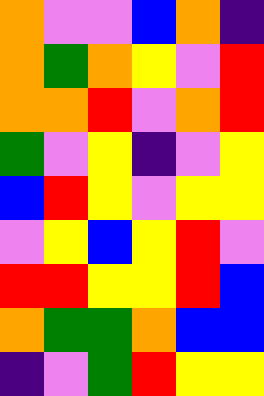[["orange", "violet", "violet", "blue", "orange", "indigo"], ["orange", "green", "orange", "yellow", "violet", "red"], ["orange", "orange", "red", "violet", "orange", "red"], ["green", "violet", "yellow", "indigo", "violet", "yellow"], ["blue", "red", "yellow", "violet", "yellow", "yellow"], ["violet", "yellow", "blue", "yellow", "red", "violet"], ["red", "red", "yellow", "yellow", "red", "blue"], ["orange", "green", "green", "orange", "blue", "blue"], ["indigo", "violet", "green", "red", "yellow", "yellow"]]